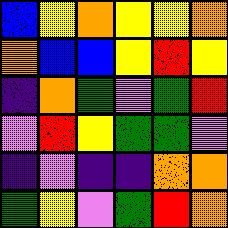[["blue", "yellow", "orange", "yellow", "yellow", "orange"], ["orange", "blue", "blue", "yellow", "red", "yellow"], ["indigo", "orange", "green", "violet", "green", "red"], ["violet", "red", "yellow", "green", "green", "violet"], ["indigo", "violet", "indigo", "indigo", "orange", "orange"], ["green", "yellow", "violet", "green", "red", "orange"]]